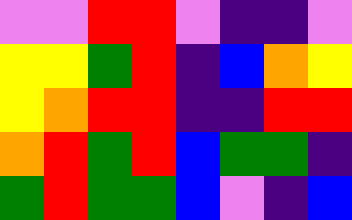[["violet", "violet", "red", "red", "violet", "indigo", "indigo", "violet"], ["yellow", "yellow", "green", "red", "indigo", "blue", "orange", "yellow"], ["yellow", "orange", "red", "red", "indigo", "indigo", "red", "red"], ["orange", "red", "green", "red", "blue", "green", "green", "indigo"], ["green", "red", "green", "green", "blue", "violet", "indigo", "blue"]]